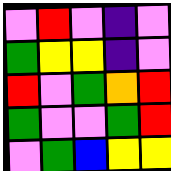[["violet", "red", "violet", "indigo", "violet"], ["green", "yellow", "yellow", "indigo", "violet"], ["red", "violet", "green", "orange", "red"], ["green", "violet", "violet", "green", "red"], ["violet", "green", "blue", "yellow", "yellow"]]